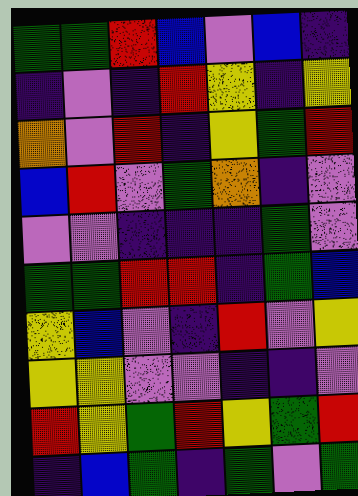[["green", "green", "red", "blue", "violet", "blue", "indigo"], ["indigo", "violet", "indigo", "red", "yellow", "indigo", "yellow"], ["orange", "violet", "red", "indigo", "yellow", "green", "red"], ["blue", "red", "violet", "green", "orange", "indigo", "violet"], ["violet", "violet", "indigo", "indigo", "indigo", "green", "violet"], ["green", "green", "red", "red", "indigo", "green", "blue"], ["yellow", "blue", "violet", "indigo", "red", "violet", "yellow"], ["yellow", "yellow", "violet", "violet", "indigo", "indigo", "violet"], ["red", "yellow", "green", "red", "yellow", "green", "red"], ["indigo", "blue", "green", "indigo", "green", "violet", "green"]]